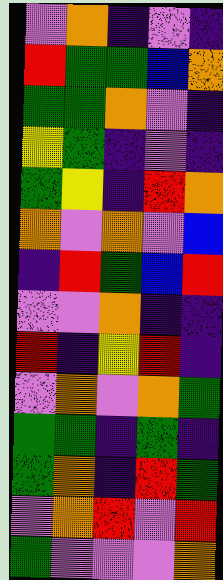[["violet", "orange", "indigo", "violet", "indigo"], ["red", "green", "green", "blue", "orange"], ["green", "green", "orange", "violet", "indigo"], ["yellow", "green", "indigo", "violet", "indigo"], ["green", "yellow", "indigo", "red", "orange"], ["orange", "violet", "orange", "violet", "blue"], ["indigo", "red", "green", "blue", "red"], ["violet", "violet", "orange", "indigo", "indigo"], ["red", "indigo", "yellow", "red", "indigo"], ["violet", "orange", "violet", "orange", "green"], ["green", "green", "indigo", "green", "indigo"], ["green", "orange", "indigo", "red", "green"], ["violet", "orange", "red", "violet", "red"], ["green", "violet", "violet", "violet", "orange"]]